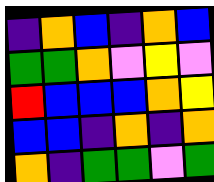[["indigo", "orange", "blue", "indigo", "orange", "blue"], ["green", "green", "orange", "violet", "yellow", "violet"], ["red", "blue", "blue", "blue", "orange", "yellow"], ["blue", "blue", "indigo", "orange", "indigo", "orange"], ["orange", "indigo", "green", "green", "violet", "green"]]